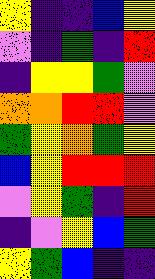[["yellow", "indigo", "indigo", "blue", "yellow"], ["violet", "indigo", "green", "indigo", "red"], ["indigo", "yellow", "yellow", "green", "violet"], ["orange", "orange", "red", "red", "violet"], ["green", "yellow", "orange", "green", "yellow"], ["blue", "yellow", "red", "red", "red"], ["violet", "yellow", "green", "indigo", "red"], ["indigo", "violet", "yellow", "blue", "green"], ["yellow", "green", "blue", "indigo", "indigo"]]